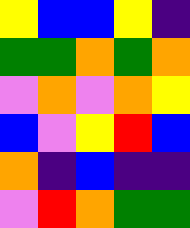[["yellow", "blue", "blue", "yellow", "indigo"], ["green", "green", "orange", "green", "orange"], ["violet", "orange", "violet", "orange", "yellow"], ["blue", "violet", "yellow", "red", "blue"], ["orange", "indigo", "blue", "indigo", "indigo"], ["violet", "red", "orange", "green", "green"]]